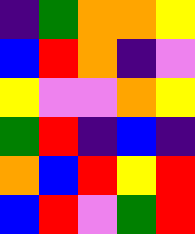[["indigo", "green", "orange", "orange", "yellow"], ["blue", "red", "orange", "indigo", "violet"], ["yellow", "violet", "violet", "orange", "yellow"], ["green", "red", "indigo", "blue", "indigo"], ["orange", "blue", "red", "yellow", "red"], ["blue", "red", "violet", "green", "red"]]